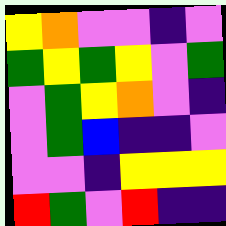[["yellow", "orange", "violet", "violet", "indigo", "violet"], ["green", "yellow", "green", "yellow", "violet", "green"], ["violet", "green", "yellow", "orange", "violet", "indigo"], ["violet", "green", "blue", "indigo", "indigo", "violet"], ["violet", "violet", "indigo", "yellow", "yellow", "yellow"], ["red", "green", "violet", "red", "indigo", "indigo"]]